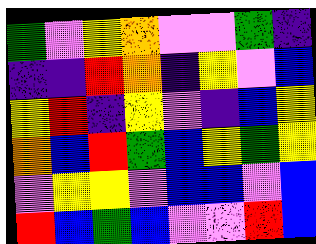[["green", "violet", "yellow", "orange", "violet", "violet", "green", "indigo"], ["indigo", "indigo", "red", "orange", "indigo", "yellow", "violet", "blue"], ["yellow", "red", "indigo", "yellow", "violet", "indigo", "blue", "yellow"], ["orange", "blue", "red", "green", "blue", "yellow", "green", "yellow"], ["violet", "yellow", "yellow", "violet", "blue", "blue", "violet", "blue"], ["red", "blue", "green", "blue", "violet", "violet", "red", "blue"]]